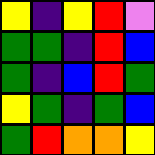[["yellow", "indigo", "yellow", "red", "violet"], ["green", "green", "indigo", "red", "blue"], ["green", "indigo", "blue", "red", "green"], ["yellow", "green", "indigo", "green", "blue"], ["green", "red", "orange", "orange", "yellow"]]